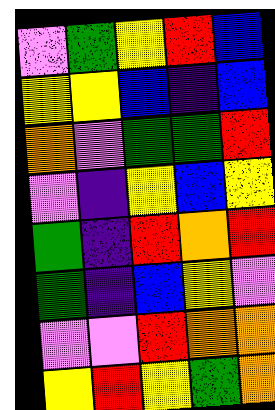[["violet", "green", "yellow", "red", "blue"], ["yellow", "yellow", "blue", "indigo", "blue"], ["orange", "violet", "green", "green", "red"], ["violet", "indigo", "yellow", "blue", "yellow"], ["green", "indigo", "red", "orange", "red"], ["green", "indigo", "blue", "yellow", "violet"], ["violet", "violet", "red", "orange", "orange"], ["yellow", "red", "yellow", "green", "orange"]]